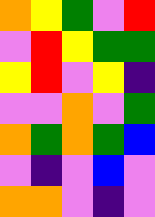[["orange", "yellow", "green", "violet", "red"], ["violet", "red", "yellow", "green", "green"], ["yellow", "red", "violet", "yellow", "indigo"], ["violet", "violet", "orange", "violet", "green"], ["orange", "green", "orange", "green", "blue"], ["violet", "indigo", "violet", "blue", "violet"], ["orange", "orange", "violet", "indigo", "violet"]]